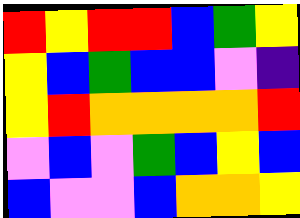[["red", "yellow", "red", "red", "blue", "green", "yellow"], ["yellow", "blue", "green", "blue", "blue", "violet", "indigo"], ["yellow", "red", "orange", "orange", "orange", "orange", "red"], ["violet", "blue", "violet", "green", "blue", "yellow", "blue"], ["blue", "violet", "violet", "blue", "orange", "orange", "yellow"]]